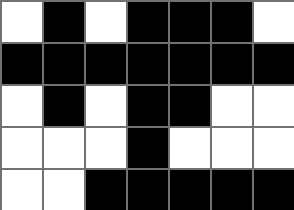[["white", "black", "white", "black", "black", "black", "white"], ["black", "black", "black", "black", "black", "black", "black"], ["white", "black", "white", "black", "black", "white", "white"], ["white", "white", "white", "black", "white", "white", "white"], ["white", "white", "black", "black", "black", "black", "black"]]